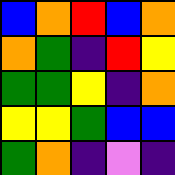[["blue", "orange", "red", "blue", "orange"], ["orange", "green", "indigo", "red", "yellow"], ["green", "green", "yellow", "indigo", "orange"], ["yellow", "yellow", "green", "blue", "blue"], ["green", "orange", "indigo", "violet", "indigo"]]